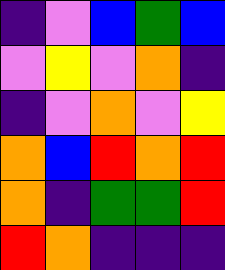[["indigo", "violet", "blue", "green", "blue"], ["violet", "yellow", "violet", "orange", "indigo"], ["indigo", "violet", "orange", "violet", "yellow"], ["orange", "blue", "red", "orange", "red"], ["orange", "indigo", "green", "green", "red"], ["red", "orange", "indigo", "indigo", "indigo"]]